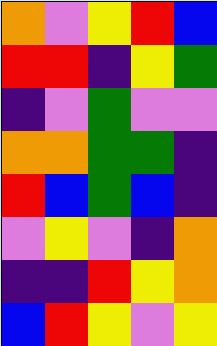[["orange", "violet", "yellow", "red", "blue"], ["red", "red", "indigo", "yellow", "green"], ["indigo", "violet", "green", "violet", "violet"], ["orange", "orange", "green", "green", "indigo"], ["red", "blue", "green", "blue", "indigo"], ["violet", "yellow", "violet", "indigo", "orange"], ["indigo", "indigo", "red", "yellow", "orange"], ["blue", "red", "yellow", "violet", "yellow"]]